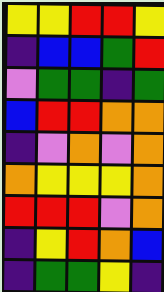[["yellow", "yellow", "red", "red", "yellow"], ["indigo", "blue", "blue", "green", "red"], ["violet", "green", "green", "indigo", "green"], ["blue", "red", "red", "orange", "orange"], ["indigo", "violet", "orange", "violet", "orange"], ["orange", "yellow", "yellow", "yellow", "orange"], ["red", "red", "red", "violet", "orange"], ["indigo", "yellow", "red", "orange", "blue"], ["indigo", "green", "green", "yellow", "indigo"]]